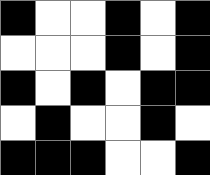[["black", "white", "white", "black", "white", "black"], ["white", "white", "white", "black", "white", "black"], ["black", "white", "black", "white", "black", "black"], ["white", "black", "white", "white", "black", "white"], ["black", "black", "black", "white", "white", "black"]]